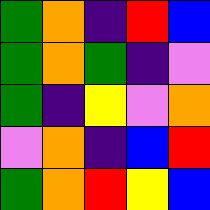[["green", "orange", "indigo", "red", "blue"], ["green", "orange", "green", "indigo", "violet"], ["green", "indigo", "yellow", "violet", "orange"], ["violet", "orange", "indigo", "blue", "red"], ["green", "orange", "red", "yellow", "blue"]]